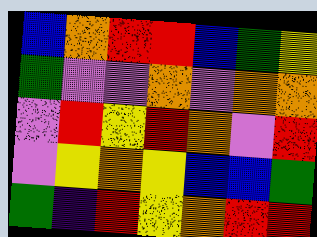[["blue", "orange", "red", "red", "blue", "green", "yellow"], ["green", "violet", "violet", "orange", "violet", "orange", "orange"], ["violet", "red", "yellow", "red", "orange", "violet", "red"], ["violet", "yellow", "orange", "yellow", "blue", "blue", "green"], ["green", "indigo", "red", "yellow", "orange", "red", "red"]]